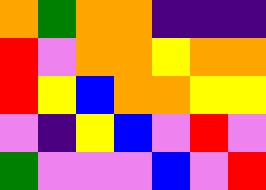[["orange", "green", "orange", "orange", "indigo", "indigo", "indigo"], ["red", "violet", "orange", "orange", "yellow", "orange", "orange"], ["red", "yellow", "blue", "orange", "orange", "yellow", "yellow"], ["violet", "indigo", "yellow", "blue", "violet", "red", "violet"], ["green", "violet", "violet", "violet", "blue", "violet", "red"]]